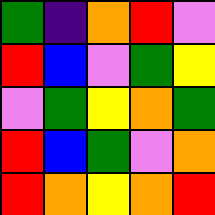[["green", "indigo", "orange", "red", "violet"], ["red", "blue", "violet", "green", "yellow"], ["violet", "green", "yellow", "orange", "green"], ["red", "blue", "green", "violet", "orange"], ["red", "orange", "yellow", "orange", "red"]]